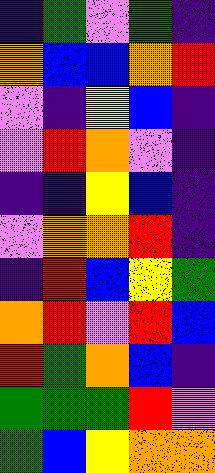[["indigo", "green", "violet", "green", "indigo"], ["orange", "blue", "blue", "orange", "red"], ["violet", "indigo", "yellow", "blue", "indigo"], ["violet", "red", "orange", "violet", "indigo"], ["indigo", "indigo", "yellow", "blue", "indigo"], ["violet", "orange", "orange", "red", "indigo"], ["indigo", "red", "blue", "yellow", "green"], ["orange", "red", "violet", "red", "blue"], ["red", "green", "orange", "blue", "indigo"], ["green", "green", "green", "red", "violet"], ["green", "blue", "yellow", "orange", "orange"]]